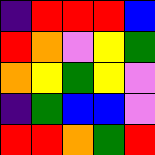[["indigo", "red", "red", "red", "blue"], ["red", "orange", "violet", "yellow", "green"], ["orange", "yellow", "green", "yellow", "violet"], ["indigo", "green", "blue", "blue", "violet"], ["red", "red", "orange", "green", "red"]]